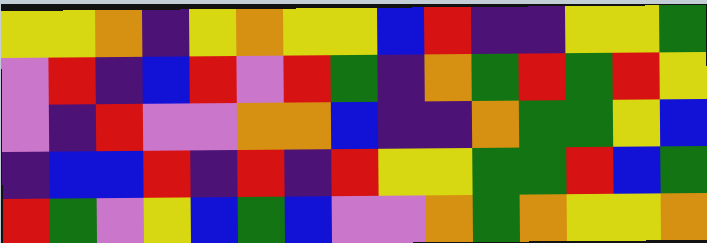[["yellow", "yellow", "orange", "indigo", "yellow", "orange", "yellow", "yellow", "blue", "red", "indigo", "indigo", "yellow", "yellow", "green"], ["violet", "red", "indigo", "blue", "red", "violet", "red", "green", "indigo", "orange", "green", "red", "green", "red", "yellow"], ["violet", "indigo", "red", "violet", "violet", "orange", "orange", "blue", "indigo", "indigo", "orange", "green", "green", "yellow", "blue"], ["indigo", "blue", "blue", "red", "indigo", "red", "indigo", "red", "yellow", "yellow", "green", "green", "red", "blue", "green"], ["red", "green", "violet", "yellow", "blue", "green", "blue", "violet", "violet", "orange", "green", "orange", "yellow", "yellow", "orange"]]